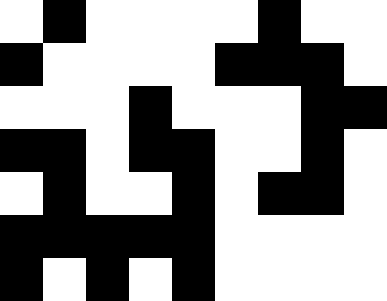[["white", "black", "white", "white", "white", "white", "black", "white", "white"], ["black", "white", "white", "white", "white", "black", "black", "black", "white"], ["white", "white", "white", "black", "white", "white", "white", "black", "black"], ["black", "black", "white", "black", "black", "white", "white", "black", "white"], ["white", "black", "white", "white", "black", "white", "black", "black", "white"], ["black", "black", "black", "black", "black", "white", "white", "white", "white"], ["black", "white", "black", "white", "black", "white", "white", "white", "white"]]